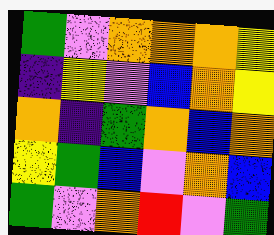[["green", "violet", "orange", "orange", "orange", "yellow"], ["indigo", "yellow", "violet", "blue", "orange", "yellow"], ["orange", "indigo", "green", "orange", "blue", "orange"], ["yellow", "green", "blue", "violet", "orange", "blue"], ["green", "violet", "orange", "red", "violet", "green"]]